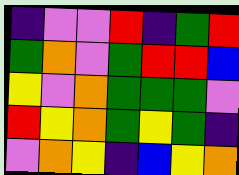[["indigo", "violet", "violet", "red", "indigo", "green", "red"], ["green", "orange", "violet", "green", "red", "red", "blue"], ["yellow", "violet", "orange", "green", "green", "green", "violet"], ["red", "yellow", "orange", "green", "yellow", "green", "indigo"], ["violet", "orange", "yellow", "indigo", "blue", "yellow", "orange"]]